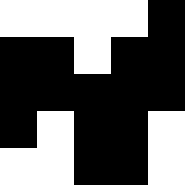[["white", "white", "white", "white", "black"], ["black", "black", "white", "black", "black"], ["black", "black", "black", "black", "black"], ["black", "white", "black", "black", "white"], ["white", "white", "black", "black", "white"]]